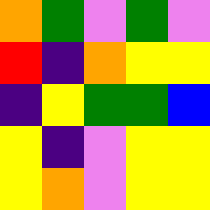[["orange", "green", "violet", "green", "violet"], ["red", "indigo", "orange", "yellow", "yellow"], ["indigo", "yellow", "green", "green", "blue"], ["yellow", "indigo", "violet", "yellow", "yellow"], ["yellow", "orange", "violet", "yellow", "yellow"]]